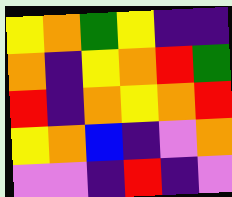[["yellow", "orange", "green", "yellow", "indigo", "indigo"], ["orange", "indigo", "yellow", "orange", "red", "green"], ["red", "indigo", "orange", "yellow", "orange", "red"], ["yellow", "orange", "blue", "indigo", "violet", "orange"], ["violet", "violet", "indigo", "red", "indigo", "violet"]]